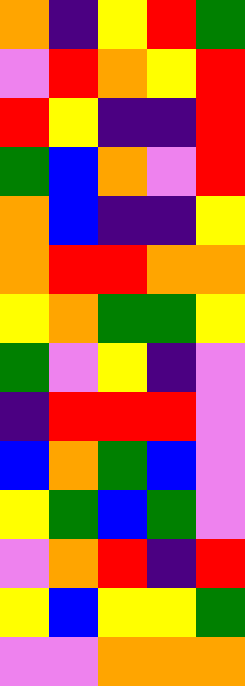[["orange", "indigo", "yellow", "red", "green"], ["violet", "red", "orange", "yellow", "red"], ["red", "yellow", "indigo", "indigo", "red"], ["green", "blue", "orange", "violet", "red"], ["orange", "blue", "indigo", "indigo", "yellow"], ["orange", "red", "red", "orange", "orange"], ["yellow", "orange", "green", "green", "yellow"], ["green", "violet", "yellow", "indigo", "violet"], ["indigo", "red", "red", "red", "violet"], ["blue", "orange", "green", "blue", "violet"], ["yellow", "green", "blue", "green", "violet"], ["violet", "orange", "red", "indigo", "red"], ["yellow", "blue", "yellow", "yellow", "green"], ["violet", "violet", "orange", "orange", "orange"]]